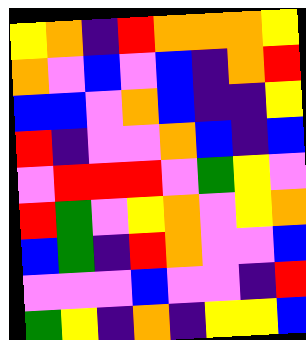[["yellow", "orange", "indigo", "red", "orange", "orange", "orange", "yellow"], ["orange", "violet", "blue", "violet", "blue", "indigo", "orange", "red"], ["blue", "blue", "violet", "orange", "blue", "indigo", "indigo", "yellow"], ["red", "indigo", "violet", "violet", "orange", "blue", "indigo", "blue"], ["violet", "red", "red", "red", "violet", "green", "yellow", "violet"], ["red", "green", "violet", "yellow", "orange", "violet", "yellow", "orange"], ["blue", "green", "indigo", "red", "orange", "violet", "violet", "blue"], ["violet", "violet", "violet", "blue", "violet", "violet", "indigo", "red"], ["green", "yellow", "indigo", "orange", "indigo", "yellow", "yellow", "blue"]]